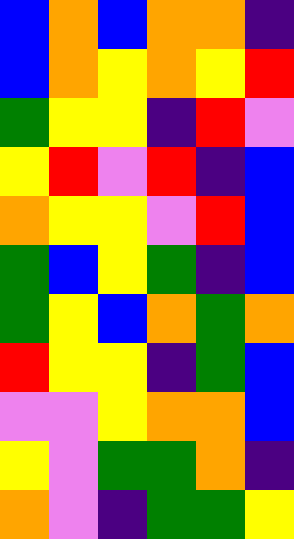[["blue", "orange", "blue", "orange", "orange", "indigo"], ["blue", "orange", "yellow", "orange", "yellow", "red"], ["green", "yellow", "yellow", "indigo", "red", "violet"], ["yellow", "red", "violet", "red", "indigo", "blue"], ["orange", "yellow", "yellow", "violet", "red", "blue"], ["green", "blue", "yellow", "green", "indigo", "blue"], ["green", "yellow", "blue", "orange", "green", "orange"], ["red", "yellow", "yellow", "indigo", "green", "blue"], ["violet", "violet", "yellow", "orange", "orange", "blue"], ["yellow", "violet", "green", "green", "orange", "indigo"], ["orange", "violet", "indigo", "green", "green", "yellow"]]